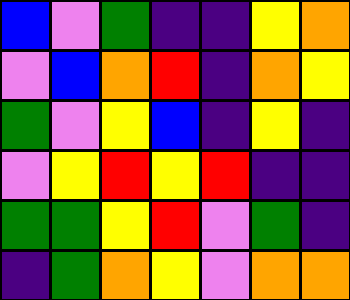[["blue", "violet", "green", "indigo", "indigo", "yellow", "orange"], ["violet", "blue", "orange", "red", "indigo", "orange", "yellow"], ["green", "violet", "yellow", "blue", "indigo", "yellow", "indigo"], ["violet", "yellow", "red", "yellow", "red", "indigo", "indigo"], ["green", "green", "yellow", "red", "violet", "green", "indigo"], ["indigo", "green", "orange", "yellow", "violet", "orange", "orange"]]